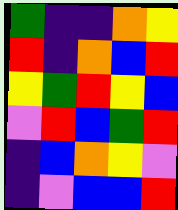[["green", "indigo", "indigo", "orange", "yellow"], ["red", "indigo", "orange", "blue", "red"], ["yellow", "green", "red", "yellow", "blue"], ["violet", "red", "blue", "green", "red"], ["indigo", "blue", "orange", "yellow", "violet"], ["indigo", "violet", "blue", "blue", "red"]]